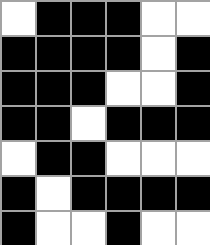[["white", "black", "black", "black", "white", "white"], ["black", "black", "black", "black", "white", "black"], ["black", "black", "black", "white", "white", "black"], ["black", "black", "white", "black", "black", "black"], ["white", "black", "black", "white", "white", "white"], ["black", "white", "black", "black", "black", "black"], ["black", "white", "white", "black", "white", "white"]]